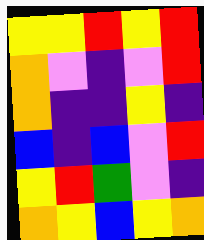[["yellow", "yellow", "red", "yellow", "red"], ["orange", "violet", "indigo", "violet", "red"], ["orange", "indigo", "indigo", "yellow", "indigo"], ["blue", "indigo", "blue", "violet", "red"], ["yellow", "red", "green", "violet", "indigo"], ["orange", "yellow", "blue", "yellow", "orange"]]